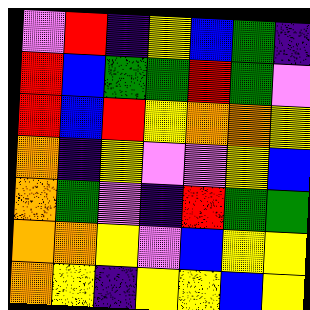[["violet", "red", "indigo", "yellow", "blue", "green", "indigo"], ["red", "blue", "green", "green", "red", "green", "violet"], ["red", "blue", "red", "yellow", "orange", "orange", "yellow"], ["orange", "indigo", "yellow", "violet", "violet", "yellow", "blue"], ["orange", "green", "violet", "indigo", "red", "green", "green"], ["orange", "orange", "yellow", "violet", "blue", "yellow", "yellow"], ["orange", "yellow", "indigo", "yellow", "yellow", "blue", "yellow"]]